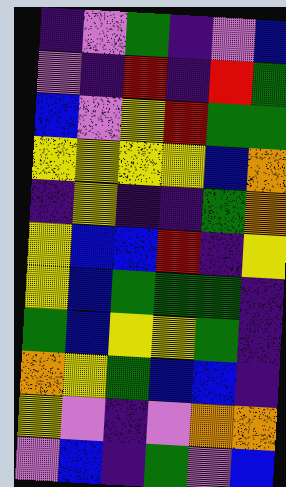[["indigo", "violet", "green", "indigo", "violet", "blue"], ["violet", "indigo", "red", "indigo", "red", "green"], ["blue", "violet", "yellow", "red", "green", "green"], ["yellow", "yellow", "yellow", "yellow", "blue", "orange"], ["indigo", "yellow", "indigo", "indigo", "green", "orange"], ["yellow", "blue", "blue", "red", "indigo", "yellow"], ["yellow", "blue", "green", "green", "green", "indigo"], ["green", "blue", "yellow", "yellow", "green", "indigo"], ["orange", "yellow", "green", "blue", "blue", "indigo"], ["yellow", "violet", "indigo", "violet", "orange", "orange"], ["violet", "blue", "indigo", "green", "violet", "blue"]]